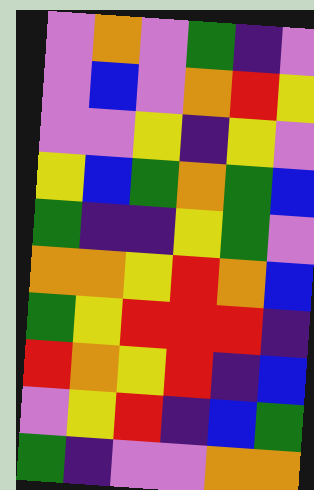[["violet", "orange", "violet", "green", "indigo", "violet"], ["violet", "blue", "violet", "orange", "red", "yellow"], ["violet", "violet", "yellow", "indigo", "yellow", "violet"], ["yellow", "blue", "green", "orange", "green", "blue"], ["green", "indigo", "indigo", "yellow", "green", "violet"], ["orange", "orange", "yellow", "red", "orange", "blue"], ["green", "yellow", "red", "red", "red", "indigo"], ["red", "orange", "yellow", "red", "indigo", "blue"], ["violet", "yellow", "red", "indigo", "blue", "green"], ["green", "indigo", "violet", "violet", "orange", "orange"]]